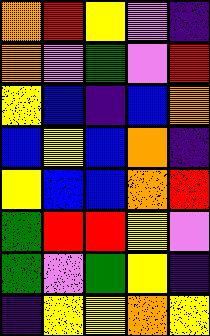[["orange", "red", "yellow", "violet", "indigo"], ["orange", "violet", "green", "violet", "red"], ["yellow", "blue", "indigo", "blue", "orange"], ["blue", "yellow", "blue", "orange", "indigo"], ["yellow", "blue", "blue", "orange", "red"], ["green", "red", "red", "yellow", "violet"], ["green", "violet", "green", "yellow", "indigo"], ["indigo", "yellow", "yellow", "orange", "yellow"]]